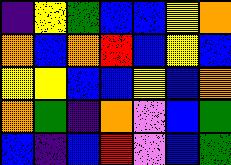[["indigo", "yellow", "green", "blue", "blue", "yellow", "orange"], ["orange", "blue", "orange", "red", "blue", "yellow", "blue"], ["yellow", "yellow", "blue", "blue", "yellow", "blue", "orange"], ["orange", "green", "indigo", "orange", "violet", "blue", "green"], ["blue", "indigo", "blue", "red", "violet", "blue", "green"]]